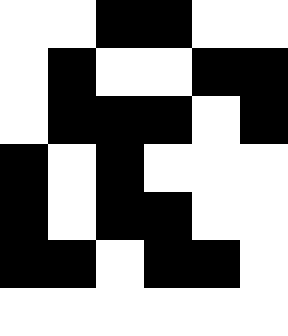[["white", "white", "black", "black", "white", "white"], ["white", "black", "white", "white", "black", "black"], ["white", "black", "black", "black", "white", "black"], ["black", "white", "black", "white", "white", "white"], ["black", "white", "black", "black", "white", "white"], ["black", "black", "white", "black", "black", "white"], ["white", "white", "white", "white", "white", "white"]]